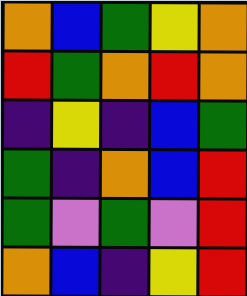[["orange", "blue", "green", "yellow", "orange"], ["red", "green", "orange", "red", "orange"], ["indigo", "yellow", "indigo", "blue", "green"], ["green", "indigo", "orange", "blue", "red"], ["green", "violet", "green", "violet", "red"], ["orange", "blue", "indigo", "yellow", "red"]]